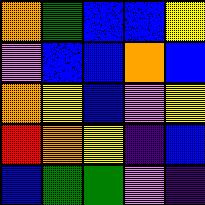[["orange", "green", "blue", "blue", "yellow"], ["violet", "blue", "blue", "orange", "blue"], ["orange", "yellow", "blue", "violet", "yellow"], ["red", "orange", "yellow", "indigo", "blue"], ["blue", "green", "green", "violet", "indigo"]]